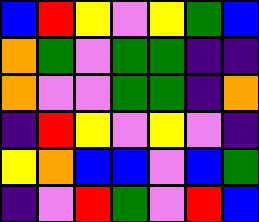[["blue", "red", "yellow", "violet", "yellow", "green", "blue"], ["orange", "green", "violet", "green", "green", "indigo", "indigo"], ["orange", "violet", "violet", "green", "green", "indigo", "orange"], ["indigo", "red", "yellow", "violet", "yellow", "violet", "indigo"], ["yellow", "orange", "blue", "blue", "violet", "blue", "green"], ["indigo", "violet", "red", "green", "violet", "red", "blue"]]